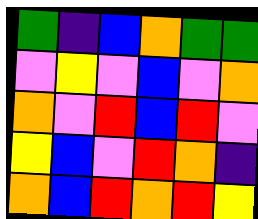[["green", "indigo", "blue", "orange", "green", "green"], ["violet", "yellow", "violet", "blue", "violet", "orange"], ["orange", "violet", "red", "blue", "red", "violet"], ["yellow", "blue", "violet", "red", "orange", "indigo"], ["orange", "blue", "red", "orange", "red", "yellow"]]